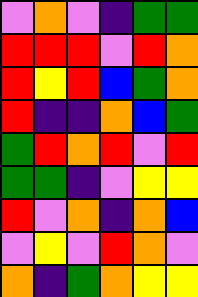[["violet", "orange", "violet", "indigo", "green", "green"], ["red", "red", "red", "violet", "red", "orange"], ["red", "yellow", "red", "blue", "green", "orange"], ["red", "indigo", "indigo", "orange", "blue", "green"], ["green", "red", "orange", "red", "violet", "red"], ["green", "green", "indigo", "violet", "yellow", "yellow"], ["red", "violet", "orange", "indigo", "orange", "blue"], ["violet", "yellow", "violet", "red", "orange", "violet"], ["orange", "indigo", "green", "orange", "yellow", "yellow"]]